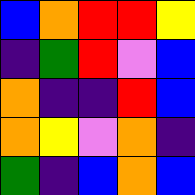[["blue", "orange", "red", "red", "yellow"], ["indigo", "green", "red", "violet", "blue"], ["orange", "indigo", "indigo", "red", "blue"], ["orange", "yellow", "violet", "orange", "indigo"], ["green", "indigo", "blue", "orange", "blue"]]